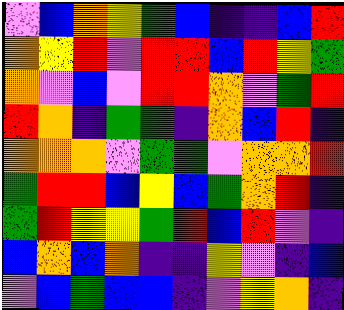[["violet", "blue", "orange", "yellow", "green", "blue", "indigo", "indigo", "blue", "red"], ["orange", "yellow", "red", "violet", "red", "red", "blue", "red", "yellow", "green"], ["orange", "violet", "blue", "violet", "red", "red", "orange", "violet", "green", "red"], ["red", "orange", "indigo", "green", "green", "indigo", "orange", "blue", "red", "indigo"], ["orange", "orange", "orange", "violet", "green", "green", "violet", "orange", "orange", "red"], ["green", "red", "red", "blue", "yellow", "blue", "green", "orange", "red", "indigo"], ["green", "red", "yellow", "yellow", "green", "red", "blue", "red", "violet", "indigo"], ["blue", "orange", "blue", "orange", "indigo", "indigo", "yellow", "violet", "indigo", "blue"], ["violet", "blue", "green", "blue", "blue", "indigo", "violet", "yellow", "orange", "indigo"]]